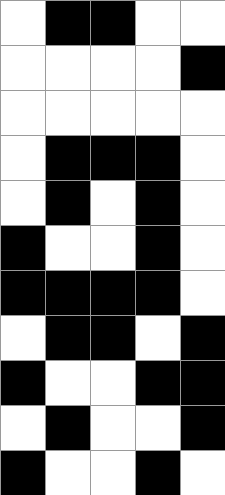[["white", "black", "black", "white", "white"], ["white", "white", "white", "white", "black"], ["white", "white", "white", "white", "white"], ["white", "black", "black", "black", "white"], ["white", "black", "white", "black", "white"], ["black", "white", "white", "black", "white"], ["black", "black", "black", "black", "white"], ["white", "black", "black", "white", "black"], ["black", "white", "white", "black", "black"], ["white", "black", "white", "white", "black"], ["black", "white", "white", "black", "white"]]